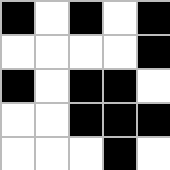[["black", "white", "black", "white", "black"], ["white", "white", "white", "white", "black"], ["black", "white", "black", "black", "white"], ["white", "white", "black", "black", "black"], ["white", "white", "white", "black", "white"]]